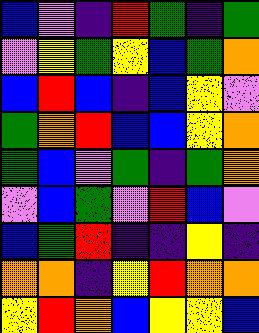[["blue", "violet", "indigo", "red", "green", "indigo", "green"], ["violet", "yellow", "green", "yellow", "blue", "green", "orange"], ["blue", "red", "blue", "indigo", "blue", "yellow", "violet"], ["green", "orange", "red", "blue", "blue", "yellow", "orange"], ["green", "blue", "violet", "green", "indigo", "green", "orange"], ["violet", "blue", "green", "violet", "red", "blue", "violet"], ["blue", "green", "red", "indigo", "indigo", "yellow", "indigo"], ["orange", "orange", "indigo", "yellow", "red", "orange", "orange"], ["yellow", "red", "orange", "blue", "yellow", "yellow", "blue"]]